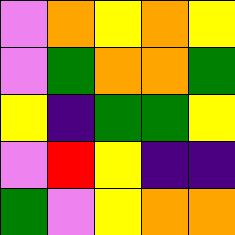[["violet", "orange", "yellow", "orange", "yellow"], ["violet", "green", "orange", "orange", "green"], ["yellow", "indigo", "green", "green", "yellow"], ["violet", "red", "yellow", "indigo", "indigo"], ["green", "violet", "yellow", "orange", "orange"]]